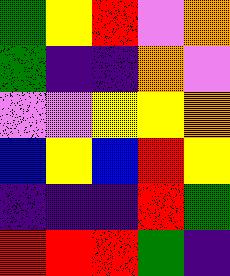[["green", "yellow", "red", "violet", "orange"], ["green", "indigo", "indigo", "orange", "violet"], ["violet", "violet", "yellow", "yellow", "orange"], ["blue", "yellow", "blue", "red", "yellow"], ["indigo", "indigo", "indigo", "red", "green"], ["red", "red", "red", "green", "indigo"]]